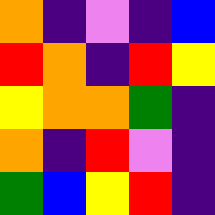[["orange", "indigo", "violet", "indigo", "blue"], ["red", "orange", "indigo", "red", "yellow"], ["yellow", "orange", "orange", "green", "indigo"], ["orange", "indigo", "red", "violet", "indigo"], ["green", "blue", "yellow", "red", "indigo"]]